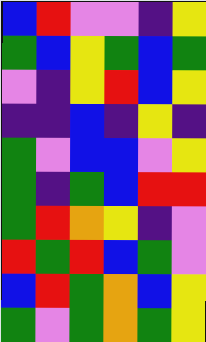[["blue", "red", "violet", "violet", "indigo", "yellow"], ["green", "blue", "yellow", "green", "blue", "green"], ["violet", "indigo", "yellow", "red", "blue", "yellow"], ["indigo", "indigo", "blue", "indigo", "yellow", "indigo"], ["green", "violet", "blue", "blue", "violet", "yellow"], ["green", "indigo", "green", "blue", "red", "red"], ["green", "red", "orange", "yellow", "indigo", "violet"], ["red", "green", "red", "blue", "green", "violet"], ["blue", "red", "green", "orange", "blue", "yellow"], ["green", "violet", "green", "orange", "green", "yellow"]]